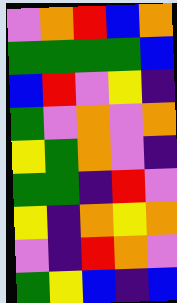[["violet", "orange", "red", "blue", "orange"], ["green", "green", "green", "green", "blue"], ["blue", "red", "violet", "yellow", "indigo"], ["green", "violet", "orange", "violet", "orange"], ["yellow", "green", "orange", "violet", "indigo"], ["green", "green", "indigo", "red", "violet"], ["yellow", "indigo", "orange", "yellow", "orange"], ["violet", "indigo", "red", "orange", "violet"], ["green", "yellow", "blue", "indigo", "blue"]]